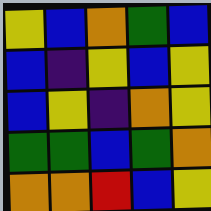[["yellow", "blue", "orange", "green", "blue"], ["blue", "indigo", "yellow", "blue", "yellow"], ["blue", "yellow", "indigo", "orange", "yellow"], ["green", "green", "blue", "green", "orange"], ["orange", "orange", "red", "blue", "yellow"]]